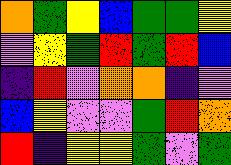[["orange", "green", "yellow", "blue", "green", "green", "yellow"], ["violet", "yellow", "green", "red", "green", "red", "blue"], ["indigo", "red", "violet", "orange", "orange", "indigo", "violet"], ["blue", "yellow", "violet", "violet", "green", "red", "orange"], ["red", "indigo", "yellow", "yellow", "green", "violet", "green"]]